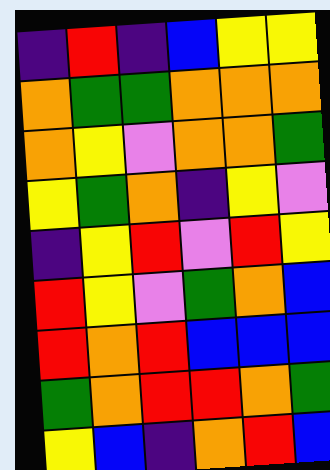[["indigo", "red", "indigo", "blue", "yellow", "yellow"], ["orange", "green", "green", "orange", "orange", "orange"], ["orange", "yellow", "violet", "orange", "orange", "green"], ["yellow", "green", "orange", "indigo", "yellow", "violet"], ["indigo", "yellow", "red", "violet", "red", "yellow"], ["red", "yellow", "violet", "green", "orange", "blue"], ["red", "orange", "red", "blue", "blue", "blue"], ["green", "orange", "red", "red", "orange", "green"], ["yellow", "blue", "indigo", "orange", "red", "blue"]]